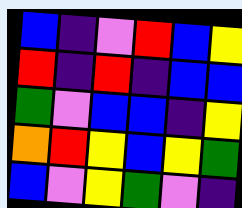[["blue", "indigo", "violet", "red", "blue", "yellow"], ["red", "indigo", "red", "indigo", "blue", "blue"], ["green", "violet", "blue", "blue", "indigo", "yellow"], ["orange", "red", "yellow", "blue", "yellow", "green"], ["blue", "violet", "yellow", "green", "violet", "indigo"]]